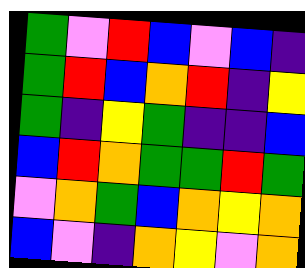[["green", "violet", "red", "blue", "violet", "blue", "indigo"], ["green", "red", "blue", "orange", "red", "indigo", "yellow"], ["green", "indigo", "yellow", "green", "indigo", "indigo", "blue"], ["blue", "red", "orange", "green", "green", "red", "green"], ["violet", "orange", "green", "blue", "orange", "yellow", "orange"], ["blue", "violet", "indigo", "orange", "yellow", "violet", "orange"]]